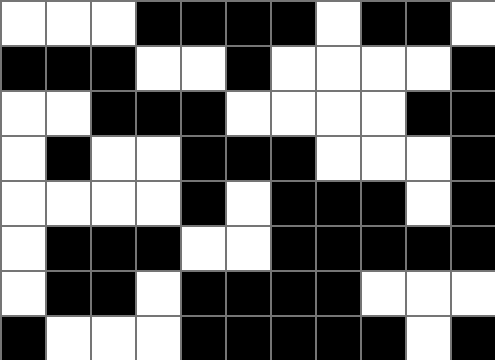[["white", "white", "white", "black", "black", "black", "black", "white", "black", "black", "white"], ["black", "black", "black", "white", "white", "black", "white", "white", "white", "white", "black"], ["white", "white", "black", "black", "black", "white", "white", "white", "white", "black", "black"], ["white", "black", "white", "white", "black", "black", "black", "white", "white", "white", "black"], ["white", "white", "white", "white", "black", "white", "black", "black", "black", "white", "black"], ["white", "black", "black", "black", "white", "white", "black", "black", "black", "black", "black"], ["white", "black", "black", "white", "black", "black", "black", "black", "white", "white", "white"], ["black", "white", "white", "white", "black", "black", "black", "black", "black", "white", "black"]]